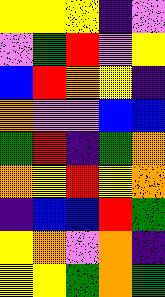[["yellow", "yellow", "yellow", "indigo", "violet"], ["violet", "green", "red", "violet", "yellow"], ["blue", "red", "orange", "yellow", "indigo"], ["orange", "violet", "violet", "blue", "blue"], ["green", "red", "indigo", "green", "orange"], ["orange", "yellow", "red", "yellow", "orange"], ["indigo", "blue", "blue", "red", "green"], ["yellow", "orange", "violet", "orange", "indigo"], ["yellow", "yellow", "green", "orange", "green"]]